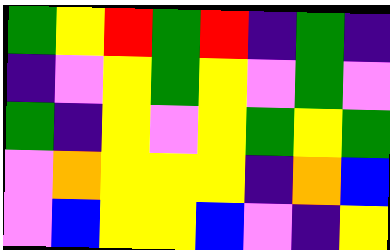[["green", "yellow", "red", "green", "red", "indigo", "green", "indigo"], ["indigo", "violet", "yellow", "green", "yellow", "violet", "green", "violet"], ["green", "indigo", "yellow", "violet", "yellow", "green", "yellow", "green"], ["violet", "orange", "yellow", "yellow", "yellow", "indigo", "orange", "blue"], ["violet", "blue", "yellow", "yellow", "blue", "violet", "indigo", "yellow"]]